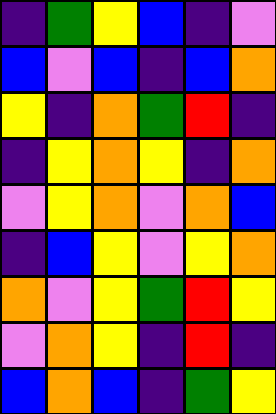[["indigo", "green", "yellow", "blue", "indigo", "violet"], ["blue", "violet", "blue", "indigo", "blue", "orange"], ["yellow", "indigo", "orange", "green", "red", "indigo"], ["indigo", "yellow", "orange", "yellow", "indigo", "orange"], ["violet", "yellow", "orange", "violet", "orange", "blue"], ["indigo", "blue", "yellow", "violet", "yellow", "orange"], ["orange", "violet", "yellow", "green", "red", "yellow"], ["violet", "orange", "yellow", "indigo", "red", "indigo"], ["blue", "orange", "blue", "indigo", "green", "yellow"]]